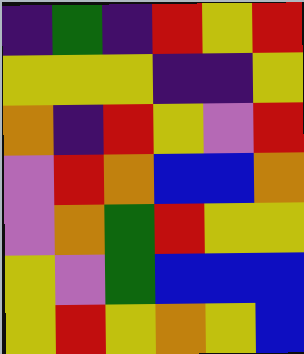[["indigo", "green", "indigo", "red", "yellow", "red"], ["yellow", "yellow", "yellow", "indigo", "indigo", "yellow"], ["orange", "indigo", "red", "yellow", "violet", "red"], ["violet", "red", "orange", "blue", "blue", "orange"], ["violet", "orange", "green", "red", "yellow", "yellow"], ["yellow", "violet", "green", "blue", "blue", "blue"], ["yellow", "red", "yellow", "orange", "yellow", "blue"]]